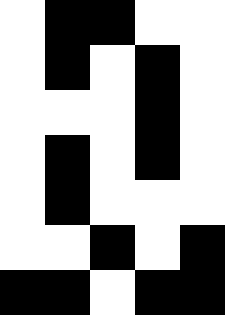[["white", "black", "black", "white", "white"], ["white", "black", "white", "black", "white"], ["white", "white", "white", "black", "white"], ["white", "black", "white", "black", "white"], ["white", "black", "white", "white", "white"], ["white", "white", "black", "white", "black"], ["black", "black", "white", "black", "black"]]